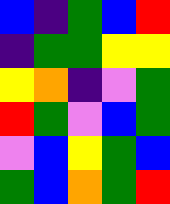[["blue", "indigo", "green", "blue", "red"], ["indigo", "green", "green", "yellow", "yellow"], ["yellow", "orange", "indigo", "violet", "green"], ["red", "green", "violet", "blue", "green"], ["violet", "blue", "yellow", "green", "blue"], ["green", "blue", "orange", "green", "red"]]